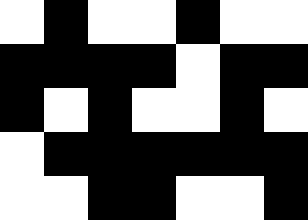[["white", "black", "white", "white", "black", "white", "white"], ["black", "black", "black", "black", "white", "black", "black"], ["black", "white", "black", "white", "white", "black", "white"], ["white", "black", "black", "black", "black", "black", "black"], ["white", "white", "black", "black", "white", "white", "black"]]